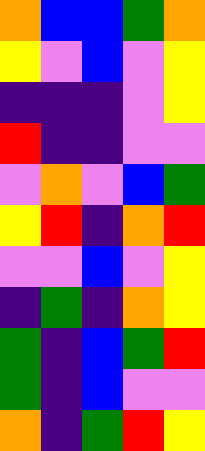[["orange", "blue", "blue", "green", "orange"], ["yellow", "violet", "blue", "violet", "yellow"], ["indigo", "indigo", "indigo", "violet", "yellow"], ["red", "indigo", "indigo", "violet", "violet"], ["violet", "orange", "violet", "blue", "green"], ["yellow", "red", "indigo", "orange", "red"], ["violet", "violet", "blue", "violet", "yellow"], ["indigo", "green", "indigo", "orange", "yellow"], ["green", "indigo", "blue", "green", "red"], ["green", "indigo", "blue", "violet", "violet"], ["orange", "indigo", "green", "red", "yellow"]]